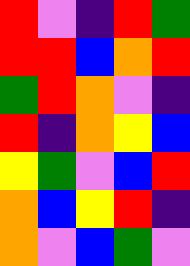[["red", "violet", "indigo", "red", "green"], ["red", "red", "blue", "orange", "red"], ["green", "red", "orange", "violet", "indigo"], ["red", "indigo", "orange", "yellow", "blue"], ["yellow", "green", "violet", "blue", "red"], ["orange", "blue", "yellow", "red", "indigo"], ["orange", "violet", "blue", "green", "violet"]]